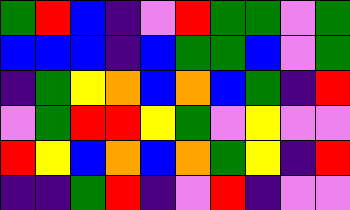[["green", "red", "blue", "indigo", "violet", "red", "green", "green", "violet", "green"], ["blue", "blue", "blue", "indigo", "blue", "green", "green", "blue", "violet", "green"], ["indigo", "green", "yellow", "orange", "blue", "orange", "blue", "green", "indigo", "red"], ["violet", "green", "red", "red", "yellow", "green", "violet", "yellow", "violet", "violet"], ["red", "yellow", "blue", "orange", "blue", "orange", "green", "yellow", "indigo", "red"], ["indigo", "indigo", "green", "red", "indigo", "violet", "red", "indigo", "violet", "violet"]]